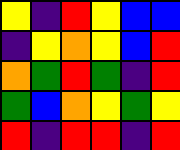[["yellow", "indigo", "red", "yellow", "blue", "blue"], ["indigo", "yellow", "orange", "yellow", "blue", "red"], ["orange", "green", "red", "green", "indigo", "red"], ["green", "blue", "orange", "yellow", "green", "yellow"], ["red", "indigo", "red", "red", "indigo", "red"]]